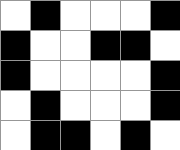[["white", "black", "white", "white", "white", "black"], ["black", "white", "white", "black", "black", "white"], ["black", "white", "white", "white", "white", "black"], ["white", "black", "white", "white", "white", "black"], ["white", "black", "black", "white", "black", "white"]]